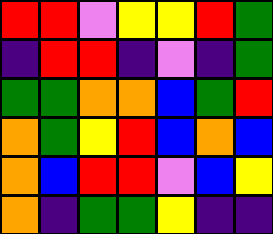[["red", "red", "violet", "yellow", "yellow", "red", "green"], ["indigo", "red", "red", "indigo", "violet", "indigo", "green"], ["green", "green", "orange", "orange", "blue", "green", "red"], ["orange", "green", "yellow", "red", "blue", "orange", "blue"], ["orange", "blue", "red", "red", "violet", "blue", "yellow"], ["orange", "indigo", "green", "green", "yellow", "indigo", "indigo"]]